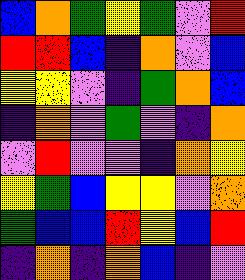[["blue", "orange", "green", "yellow", "green", "violet", "red"], ["red", "red", "blue", "indigo", "orange", "violet", "blue"], ["yellow", "yellow", "violet", "indigo", "green", "orange", "blue"], ["indigo", "orange", "violet", "green", "violet", "indigo", "orange"], ["violet", "red", "violet", "violet", "indigo", "orange", "yellow"], ["yellow", "green", "blue", "yellow", "yellow", "violet", "orange"], ["green", "blue", "blue", "red", "yellow", "blue", "red"], ["indigo", "orange", "indigo", "orange", "blue", "indigo", "violet"]]